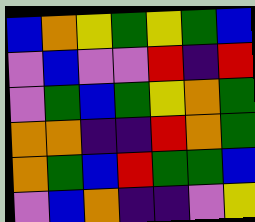[["blue", "orange", "yellow", "green", "yellow", "green", "blue"], ["violet", "blue", "violet", "violet", "red", "indigo", "red"], ["violet", "green", "blue", "green", "yellow", "orange", "green"], ["orange", "orange", "indigo", "indigo", "red", "orange", "green"], ["orange", "green", "blue", "red", "green", "green", "blue"], ["violet", "blue", "orange", "indigo", "indigo", "violet", "yellow"]]